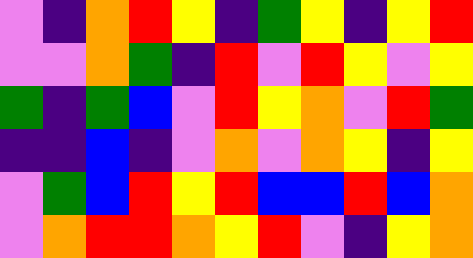[["violet", "indigo", "orange", "red", "yellow", "indigo", "green", "yellow", "indigo", "yellow", "red"], ["violet", "violet", "orange", "green", "indigo", "red", "violet", "red", "yellow", "violet", "yellow"], ["green", "indigo", "green", "blue", "violet", "red", "yellow", "orange", "violet", "red", "green"], ["indigo", "indigo", "blue", "indigo", "violet", "orange", "violet", "orange", "yellow", "indigo", "yellow"], ["violet", "green", "blue", "red", "yellow", "red", "blue", "blue", "red", "blue", "orange"], ["violet", "orange", "red", "red", "orange", "yellow", "red", "violet", "indigo", "yellow", "orange"]]